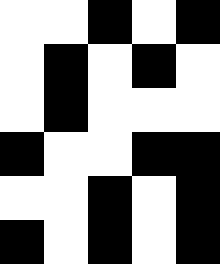[["white", "white", "black", "white", "black"], ["white", "black", "white", "black", "white"], ["white", "black", "white", "white", "white"], ["black", "white", "white", "black", "black"], ["white", "white", "black", "white", "black"], ["black", "white", "black", "white", "black"]]